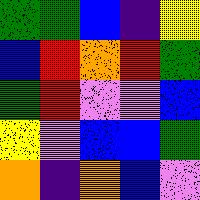[["green", "green", "blue", "indigo", "yellow"], ["blue", "red", "orange", "red", "green"], ["green", "red", "violet", "violet", "blue"], ["yellow", "violet", "blue", "blue", "green"], ["orange", "indigo", "orange", "blue", "violet"]]